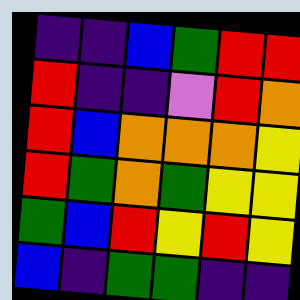[["indigo", "indigo", "blue", "green", "red", "red"], ["red", "indigo", "indigo", "violet", "red", "orange"], ["red", "blue", "orange", "orange", "orange", "yellow"], ["red", "green", "orange", "green", "yellow", "yellow"], ["green", "blue", "red", "yellow", "red", "yellow"], ["blue", "indigo", "green", "green", "indigo", "indigo"]]